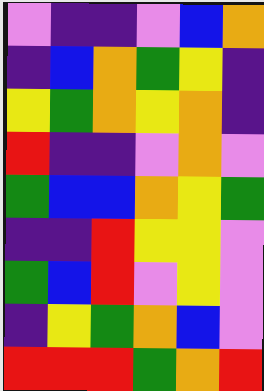[["violet", "indigo", "indigo", "violet", "blue", "orange"], ["indigo", "blue", "orange", "green", "yellow", "indigo"], ["yellow", "green", "orange", "yellow", "orange", "indigo"], ["red", "indigo", "indigo", "violet", "orange", "violet"], ["green", "blue", "blue", "orange", "yellow", "green"], ["indigo", "indigo", "red", "yellow", "yellow", "violet"], ["green", "blue", "red", "violet", "yellow", "violet"], ["indigo", "yellow", "green", "orange", "blue", "violet"], ["red", "red", "red", "green", "orange", "red"]]